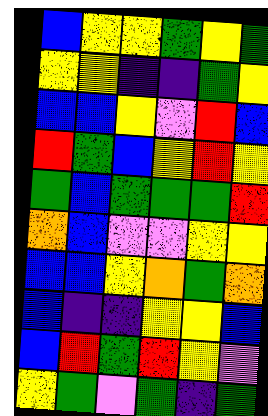[["blue", "yellow", "yellow", "green", "yellow", "green"], ["yellow", "yellow", "indigo", "indigo", "green", "yellow"], ["blue", "blue", "yellow", "violet", "red", "blue"], ["red", "green", "blue", "yellow", "red", "yellow"], ["green", "blue", "green", "green", "green", "red"], ["orange", "blue", "violet", "violet", "yellow", "yellow"], ["blue", "blue", "yellow", "orange", "green", "orange"], ["blue", "indigo", "indigo", "yellow", "yellow", "blue"], ["blue", "red", "green", "red", "yellow", "violet"], ["yellow", "green", "violet", "green", "indigo", "green"]]